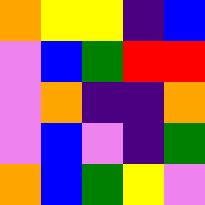[["orange", "yellow", "yellow", "indigo", "blue"], ["violet", "blue", "green", "red", "red"], ["violet", "orange", "indigo", "indigo", "orange"], ["violet", "blue", "violet", "indigo", "green"], ["orange", "blue", "green", "yellow", "violet"]]